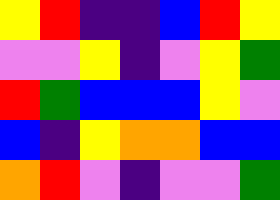[["yellow", "red", "indigo", "indigo", "blue", "red", "yellow"], ["violet", "violet", "yellow", "indigo", "violet", "yellow", "green"], ["red", "green", "blue", "blue", "blue", "yellow", "violet"], ["blue", "indigo", "yellow", "orange", "orange", "blue", "blue"], ["orange", "red", "violet", "indigo", "violet", "violet", "green"]]